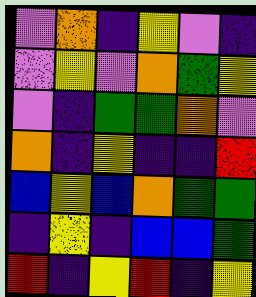[["violet", "orange", "indigo", "yellow", "violet", "indigo"], ["violet", "yellow", "violet", "orange", "green", "yellow"], ["violet", "indigo", "green", "green", "orange", "violet"], ["orange", "indigo", "yellow", "indigo", "indigo", "red"], ["blue", "yellow", "blue", "orange", "green", "green"], ["indigo", "yellow", "indigo", "blue", "blue", "green"], ["red", "indigo", "yellow", "red", "indigo", "yellow"]]